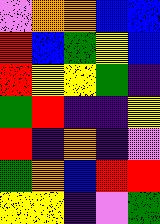[["violet", "orange", "orange", "blue", "blue"], ["red", "blue", "green", "yellow", "blue"], ["red", "yellow", "yellow", "green", "indigo"], ["green", "red", "indigo", "indigo", "yellow"], ["red", "indigo", "orange", "indigo", "violet"], ["green", "orange", "blue", "red", "red"], ["yellow", "yellow", "indigo", "violet", "green"]]